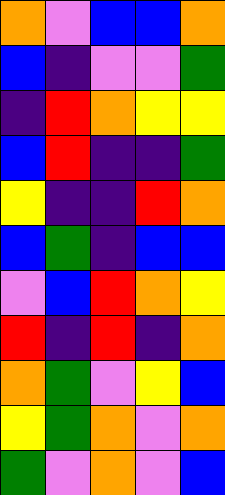[["orange", "violet", "blue", "blue", "orange"], ["blue", "indigo", "violet", "violet", "green"], ["indigo", "red", "orange", "yellow", "yellow"], ["blue", "red", "indigo", "indigo", "green"], ["yellow", "indigo", "indigo", "red", "orange"], ["blue", "green", "indigo", "blue", "blue"], ["violet", "blue", "red", "orange", "yellow"], ["red", "indigo", "red", "indigo", "orange"], ["orange", "green", "violet", "yellow", "blue"], ["yellow", "green", "orange", "violet", "orange"], ["green", "violet", "orange", "violet", "blue"]]